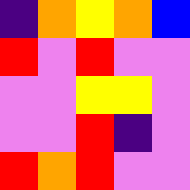[["indigo", "orange", "yellow", "orange", "blue"], ["red", "violet", "red", "violet", "violet"], ["violet", "violet", "yellow", "yellow", "violet"], ["violet", "violet", "red", "indigo", "violet"], ["red", "orange", "red", "violet", "violet"]]